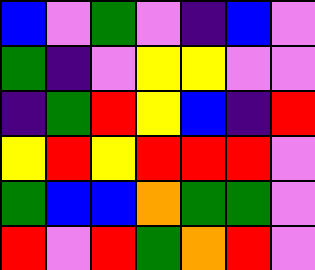[["blue", "violet", "green", "violet", "indigo", "blue", "violet"], ["green", "indigo", "violet", "yellow", "yellow", "violet", "violet"], ["indigo", "green", "red", "yellow", "blue", "indigo", "red"], ["yellow", "red", "yellow", "red", "red", "red", "violet"], ["green", "blue", "blue", "orange", "green", "green", "violet"], ["red", "violet", "red", "green", "orange", "red", "violet"]]